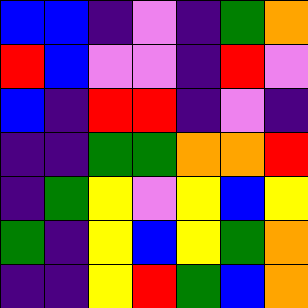[["blue", "blue", "indigo", "violet", "indigo", "green", "orange"], ["red", "blue", "violet", "violet", "indigo", "red", "violet"], ["blue", "indigo", "red", "red", "indigo", "violet", "indigo"], ["indigo", "indigo", "green", "green", "orange", "orange", "red"], ["indigo", "green", "yellow", "violet", "yellow", "blue", "yellow"], ["green", "indigo", "yellow", "blue", "yellow", "green", "orange"], ["indigo", "indigo", "yellow", "red", "green", "blue", "orange"]]